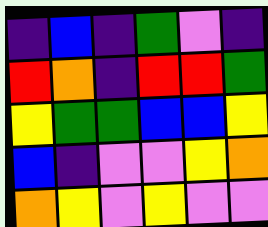[["indigo", "blue", "indigo", "green", "violet", "indigo"], ["red", "orange", "indigo", "red", "red", "green"], ["yellow", "green", "green", "blue", "blue", "yellow"], ["blue", "indigo", "violet", "violet", "yellow", "orange"], ["orange", "yellow", "violet", "yellow", "violet", "violet"]]